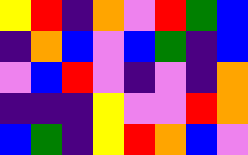[["yellow", "red", "indigo", "orange", "violet", "red", "green", "blue"], ["indigo", "orange", "blue", "violet", "blue", "green", "indigo", "blue"], ["violet", "blue", "red", "violet", "indigo", "violet", "indigo", "orange"], ["indigo", "indigo", "indigo", "yellow", "violet", "violet", "red", "orange"], ["blue", "green", "indigo", "yellow", "red", "orange", "blue", "violet"]]